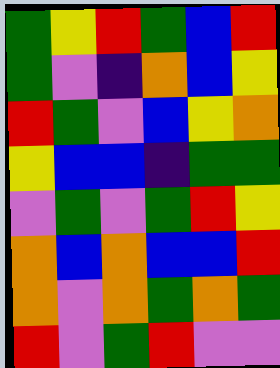[["green", "yellow", "red", "green", "blue", "red"], ["green", "violet", "indigo", "orange", "blue", "yellow"], ["red", "green", "violet", "blue", "yellow", "orange"], ["yellow", "blue", "blue", "indigo", "green", "green"], ["violet", "green", "violet", "green", "red", "yellow"], ["orange", "blue", "orange", "blue", "blue", "red"], ["orange", "violet", "orange", "green", "orange", "green"], ["red", "violet", "green", "red", "violet", "violet"]]